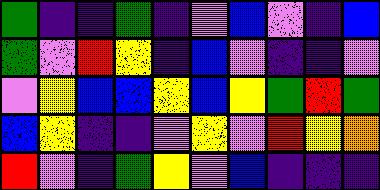[["green", "indigo", "indigo", "green", "indigo", "violet", "blue", "violet", "indigo", "blue"], ["green", "violet", "red", "yellow", "indigo", "blue", "violet", "indigo", "indigo", "violet"], ["violet", "yellow", "blue", "blue", "yellow", "blue", "yellow", "green", "red", "green"], ["blue", "yellow", "indigo", "indigo", "violet", "yellow", "violet", "red", "yellow", "orange"], ["red", "violet", "indigo", "green", "yellow", "violet", "blue", "indigo", "indigo", "indigo"]]